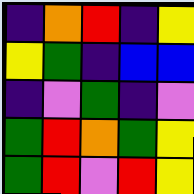[["indigo", "orange", "red", "indigo", "yellow"], ["yellow", "green", "indigo", "blue", "blue"], ["indigo", "violet", "green", "indigo", "violet"], ["green", "red", "orange", "green", "yellow"], ["green", "red", "violet", "red", "yellow"]]